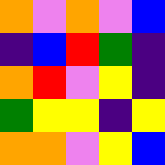[["orange", "violet", "orange", "violet", "blue"], ["indigo", "blue", "red", "green", "indigo"], ["orange", "red", "violet", "yellow", "indigo"], ["green", "yellow", "yellow", "indigo", "yellow"], ["orange", "orange", "violet", "yellow", "blue"]]